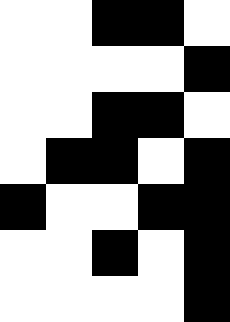[["white", "white", "black", "black", "white"], ["white", "white", "white", "white", "black"], ["white", "white", "black", "black", "white"], ["white", "black", "black", "white", "black"], ["black", "white", "white", "black", "black"], ["white", "white", "black", "white", "black"], ["white", "white", "white", "white", "black"]]